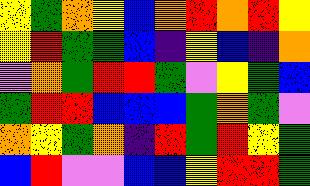[["yellow", "green", "orange", "yellow", "blue", "orange", "red", "orange", "red", "yellow"], ["yellow", "red", "green", "green", "blue", "indigo", "yellow", "blue", "indigo", "orange"], ["violet", "orange", "green", "red", "red", "green", "violet", "yellow", "green", "blue"], ["green", "red", "red", "blue", "blue", "blue", "green", "orange", "green", "violet"], ["orange", "yellow", "green", "orange", "indigo", "red", "green", "red", "yellow", "green"], ["blue", "red", "violet", "violet", "blue", "blue", "yellow", "red", "red", "green"]]